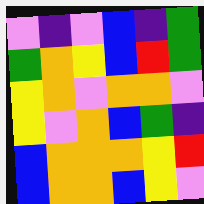[["violet", "indigo", "violet", "blue", "indigo", "green"], ["green", "orange", "yellow", "blue", "red", "green"], ["yellow", "orange", "violet", "orange", "orange", "violet"], ["yellow", "violet", "orange", "blue", "green", "indigo"], ["blue", "orange", "orange", "orange", "yellow", "red"], ["blue", "orange", "orange", "blue", "yellow", "violet"]]